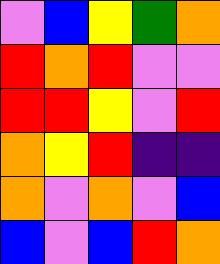[["violet", "blue", "yellow", "green", "orange"], ["red", "orange", "red", "violet", "violet"], ["red", "red", "yellow", "violet", "red"], ["orange", "yellow", "red", "indigo", "indigo"], ["orange", "violet", "orange", "violet", "blue"], ["blue", "violet", "blue", "red", "orange"]]